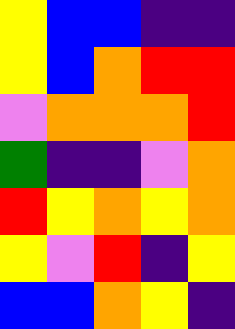[["yellow", "blue", "blue", "indigo", "indigo"], ["yellow", "blue", "orange", "red", "red"], ["violet", "orange", "orange", "orange", "red"], ["green", "indigo", "indigo", "violet", "orange"], ["red", "yellow", "orange", "yellow", "orange"], ["yellow", "violet", "red", "indigo", "yellow"], ["blue", "blue", "orange", "yellow", "indigo"]]